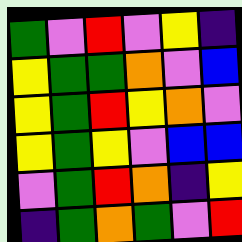[["green", "violet", "red", "violet", "yellow", "indigo"], ["yellow", "green", "green", "orange", "violet", "blue"], ["yellow", "green", "red", "yellow", "orange", "violet"], ["yellow", "green", "yellow", "violet", "blue", "blue"], ["violet", "green", "red", "orange", "indigo", "yellow"], ["indigo", "green", "orange", "green", "violet", "red"]]